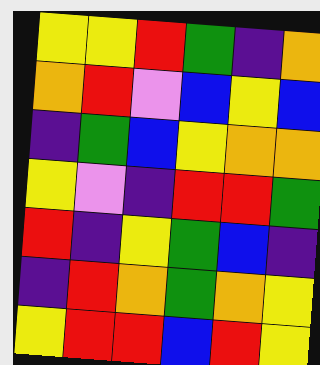[["yellow", "yellow", "red", "green", "indigo", "orange"], ["orange", "red", "violet", "blue", "yellow", "blue"], ["indigo", "green", "blue", "yellow", "orange", "orange"], ["yellow", "violet", "indigo", "red", "red", "green"], ["red", "indigo", "yellow", "green", "blue", "indigo"], ["indigo", "red", "orange", "green", "orange", "yellow"], ["yellow", "red", "red", "blue", "red", "yellow"]]